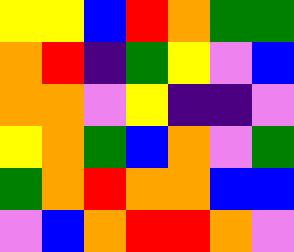[["yellow", "yellow", "blue", "red", "orange", "green", "green"], ["orange", "red", "indigo", "green", "yellow", "violet", "blue"], ["orange", "orange", "violet", "yellow", "indigo", "indigo", "violet"], ["yellow", "orange", "green", "blue", "orange", "violet", "green"], ["green", "orange", "red", "orange", "orange", "blue", "blue"], ["violet", "blue", "orange", "red", "red", "orange", "violet"]]